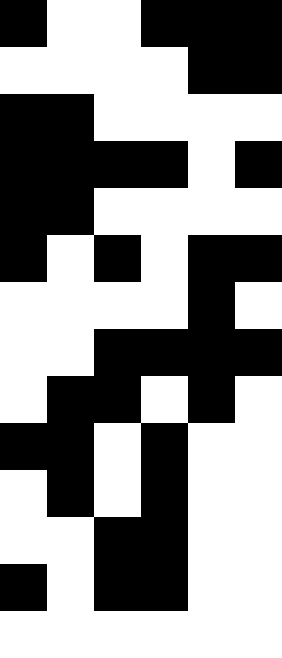[["black", "white", "white", "black", "black", "black"], ["white", "white", "white", "white", "black", "black"], ["black", "black", "white", "white", "white", "white"], ["black", "black", "black", "black", "white", "black"], ["black", "black", "white", "white", "white", "white"], ["black", "white", "black", "white", "black", "black"], ["white", "white", "white", "white", "black", "white"], ["white", "white", "black", "black", "black", "black"], ["white", "black", "black", "white", "black", "white"], ["black", "black", "white", "black", "white", "white"], ["white", "black", "white", "black", "white", "white"], ["white", "white", "black", "black", "white", "white"], ["black", "white", "black", "black", "white", "white"], ["white", "white", "white", "white", "white", "white"]]